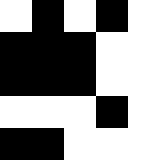[["white", "black", "white", "black", "white"], ["black", "black", "black", "white", "white"], ["black", "black", "black", "white", "white"], ["white", "white", "white", "black", "white"], ["black", "black", "white", "white", "white"]]